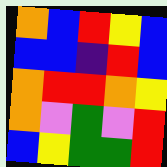[["orange", "blue", "red", "yellow", "blue"], ["blue", "blue", "indigo", "red", "blue"], ["orange", "red", "red", "orange", "yellow"], ["orange", "violet", "green", "violet", "red"], ["blue", "yellow", "green", "green", "red"]]